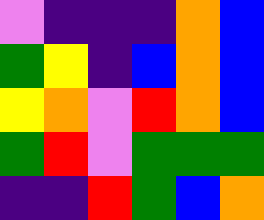[["violet", "indigo", "indigo", "indigo", "orange", "blue"], ["green", "yellow", "indigo", "blue", "orange", "blue"], ["yellow", "orange", "violet", "red", "orange", "blue"], ["green", "red", "violet", "green", "green", "green"], ["indigo", "indigo", "red", "green", "blue", "orange"]]